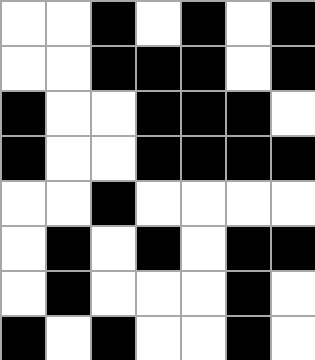[["white", "white", "black", "white", "black", "white", "black"], ["white", "white", "black", "black", "black", "white", "black"], ["black", "white", "white", "black", "black", "black", "white"], ["black", "white", "white", "black", "black", "black", "black"], ["white", "white", "black", "white", "white", "white", "white"], ["white", "black", "white", "black", "white", "black", "black"], ["white", "black", "white", "white", "white", "black", "white"], ["black", "white", "black", "white", "white", "black", "white"]]